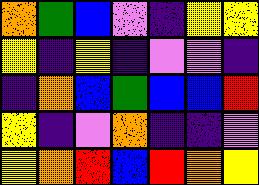[["orange", "green", "blue", "violet", "indigo", "yellow", "yellow"], ["yellow", "indigo", "yellow", "indigo", "violet", "violet", "indigo"], ["indigo", "orange", "blue", "green", "blue", "blue", "red"], ["yellow", "indigo", "violet", "orange", "indigo", "indigo", "violet"], ["yellow", "orange", "red", "blue", "red", "orange", "yellow"]]